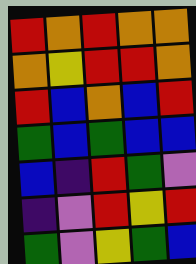[["red", "orange", "red", "orange", "orange"], ["orange", "yellow", "red", "red", "orange"], ["red", "blue", "orange", "blue", "red"], ["green", "blue", "green", "blue", "blue"], ["blue", "indigo", "red", "green", "violet"], ["indigo", "violet", "red", "yellow", "red"], ["green", "violet", "yellow", "green", "blue"]]